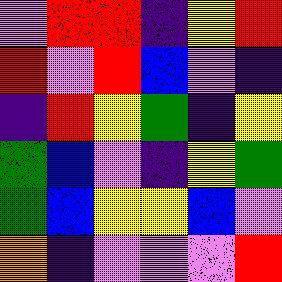[["violet", "red", "red", "indigo", "yellow", "red"], ["red", "violet", "red", "blue", "violet", "indigo"], ["indigo", "red", "yellow", "green", "indigo", "yellow"], ["green", "blue", "violet", "indigo", "yellow", "green"], ["green", "blue", "yellow", "yellow", "blue", "violet"], ["orange", "indigo", "violet", "violet", "violet", "red"]]